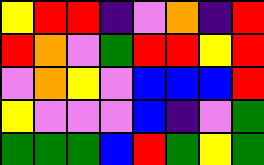[["yellow", "red", "red", "indigo", "violet", "orange", "indigo", "red"], ["red", "orange", "violet", "green", "red", "red", "yellow", "red"], ["violet", "orange", "yellow", "violet", "blue", "blue", "blue", "red"], ["yellow", "violet", "violet", "violet", "blue", "indigo", "violet", "green"], ["green", "green", "green", "blue", "red", "green", "yellow", "green"]]